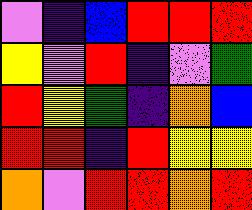[["violet", "indigo", "blue", "red", "red", "red"], ["yellow", "violet", "red", "indigo", "violet", "green"], ["red", "yellow", "green", "indigo", "orange", "blue"], ["red", "red", "indigo", "red", "yellow", "yellow"], ["orange", "violet", "red", "red", "orange", "red"]]